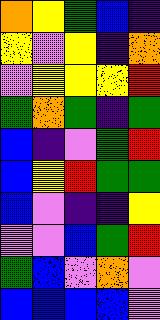[["orange", "yellow", "green", "blue", "indigo"], ["yellow", "violet", "yellow", "indigo", "orange"], ["violet", "yellow", "yellow", "yellow", "red"], ["green", "orange", "green", "indigo", "green"], ["blue", "indigo", "violet", "green", "red"], ["blue", "yellow", "red", "green", "green"], ["blue", "violet", "indigo", "indigo", "yellow"], ["violet", "violet", "blue", "green", "red"], ["green", "blue", "violet", "orange", "violet"], ["blue", "blue", "blue", "blue", "violet"]]